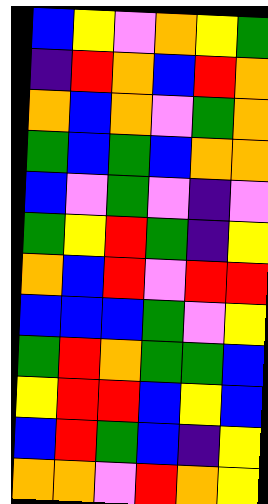[["blue", "yellow", "violet", "orange", "yellow", "green"], ["indigo", "red", "orange", "blue", "red", "orange"], ["orange", "blue", "orange", "violet", "green", "orange"], ["green", "blue", "green", "blue", "orange", "orange"], ["blue", "violet", "green", "violet", "indigo", "violet"], ["green", "yellow", "red", "green", "indigo", "yellow"], ["orange", "blue", "red", "violet", "red", "red"], ["blue", "blue", "blue", "green", "violet", "yellow"], ["green", "red", "orange", "green", "green", "blue"], ["yellow", "red", "red", "blue", "yellow", "blue"], ["blue", "red", "green", "blue", "indigo", "yellow"], ["orange", "orange", "violet", "red", "orange", "yellow"]]